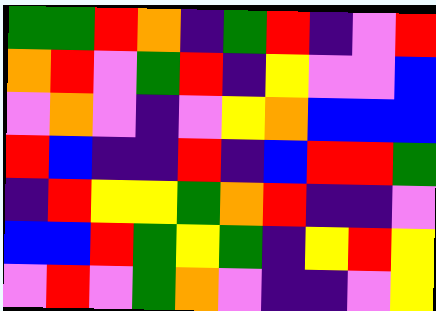[["green", "green", "red", "orange", "indigo", "green", "red", "indigo", "violet", "red"], ["orange", "red", "violet", "green", "red", "indigo", "yellow", "violet", "violet", "blue"], ["violet", "orange", "violet", "indigo", "violet", "yellow", "orange", "blue", "blue", "blue"], ["red", "blue", "indigo", "indigo", "red", "indigo", "blue", "red", "red", "green"], ["indigo", "red", "yellow", "yellow", "green", "orange", "red", "indigo", "indigo", "violet"], ["blue", "blue", "red", "green", "yellow", "green", "indigo", "yellow", "red", "yellow"], ["violet", "red", "violet", "green", "orange", "violet", "indigo", "indigo", "violet", "yellow"]]